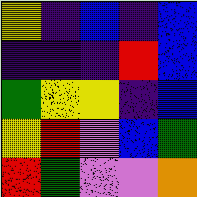[["yellow", "indigo", "blue", "indigo", "blue"], ["indigo", "indigo", "indigo", "red", "blue"], ["green", "yellow", "yellow", "indigo", "blue"], ["yellow", "red", "violet", "blue", "green"], ["red", "green", "violet", "violet", "orange"]]